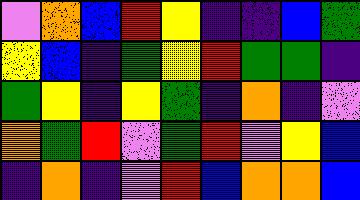[["violet", "orange", "blue", "red", "yellow", "indigo", "indigo", "blue", "green"], ["yellow", "blue", "indigo", "green", "yellow", "red", "green", "green", "indigo"], ["green", "yellow", "indigo", "yellow", "green", "indigo", "orange", "indigo", "violet"], ["orange", "green", "red", "violet", "green", "red", "violet", "yellow", "blue"], ["indigo", "orange", "indigo", "violet", "red", "blue", "orange", "orange", "blue"]]